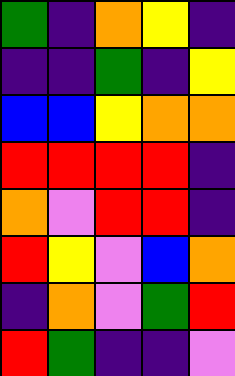[["green", "indigo", "orange", "yellow", "indigo"], ["indigo", "indigo", "green", "indigo", "yellow"], ["blue", "blue", "yellow", "orange", "orange"], ["red", "red", "red", "red", "indigo"], ["orange", "violet", "red", "red", "indigo"], ["red", "yellow", "violet", "blue", "orange"], ["indigo", "orange", "violet", "green", "red"], ["red", "green", "indigo", "indigo", "violet"]]